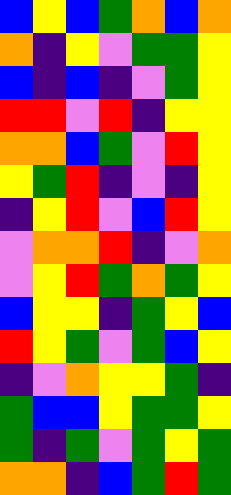[["blue", "yellow", "blue", "green", "orange", "blue", "orange"], ["orange", "indigo", "yellow", "violet", "green", "green", "yellow"], ["blue", "indigo", "blue", "indigo", "violet", "green", "yellow"], ["red", "red", "violet", "red", "indigo", "yellow", "yellow"], ["orange", "orange", "blue", "green", "violet", "red", "yellow"], ["yellow", "green", "red", "indigo", "violet", "indigo", "yellow"], ["indigo", "yellow", "red", "violet", "blue", "red", "yellow"], ["violet", "orange", "orange", "red", "indigo", "violet", "orange"], ["violet", "yellow", "red", "green", "orange", "green", "yellow"], ["blue", "yellow", "yellow", "indigo", "green", "yellow", "blue"], ["red", "yellow", "green", "violet", "green", "blue", "yellow"], ["indigo", "violet", "orange", "yellow", "yellow", "green", "indigo"], ["green", "blue", "blue", "yellow", "green", "green", "yellow"], ["green", "indigo", "green", "violet", "green", "yellow", "green"], ["orange", "orange", "indigo", "blue", "green", "red", "green"]]